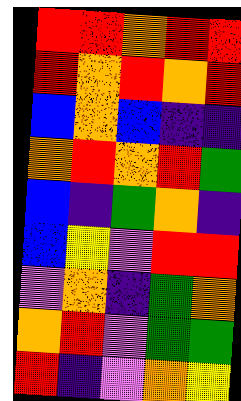[["red", "red", "orange", "red", "red"], ["red", "orange", "red", "orange", "red"], ["blue", "orange", "blue", "indigo", "indigo"], ["orange", "red", "orange", "red", "green"], ["blue", "indigo", "green", "orange", "indigo"], ["blue", "yellow", "violet", "red", "red"], ["violet", "orange", "indigo", "green", "orange"], ["orange", "red", "violet", "green", "green"], ["red", "indigo", "violet", "orange", "yellow"]]